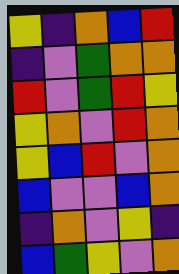[["yellow", "indigo", "orange", "blue", "red"], ["indigo", "violet", "green", "orange", "orange"], ["red", "violet", "green", "red", "yellow"], ["yellow", "orange", "violet", "red", "orange"], ["yellow", "blue", "red", "violet", "orange"], ["blue", "violet", "violet", "blue", "orange"], ["indigo", "orange", "violet", "yellow", "indigo"], ["blue", "green", "yellow", "violet", "orange"]]